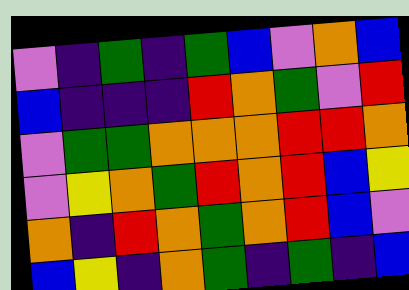[["violet", "indigo", "green", "indigo", "green", "blue", "violet", "orange", "blue"], ["blue", "indigo", "indigo", "indigo", "red", "orange", "green", "violet", "red"], ["violet", "green", "green", "orange", "orange", "orange", "red", "red", "orange"], ["violet", "yellow", "orange", "green", "red", "orange", "red", "blue", "yellow"], ["orange", "indigo", "red", "orange", "green", "orange", "red", "blue", "violet"], ["blue", "yellow", "indigo", "orange", "green", "indigo", "green", "indigo", "blue"]]